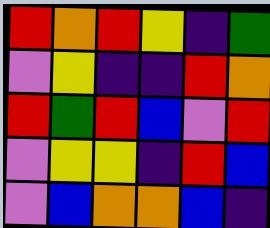[["red", "orange", "red", "yellow", "indigo", "green"], ["violet", "yellow", "indigo", "indigo", "red", "orange"], ["red", "green", "red", "blue", "violet", "red"], ["violet", "yellow", "yellow", "indigo", "red", "blue"], ["violet", "blue", "orange", "orange", "blue", "indigo"]]